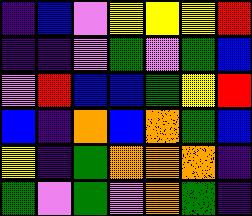[["indigo", "blue", "violet", "yellow", "yellow", "yellow", "red"], ["indigo", "indigo", "violet", "green", "violet", "green", "blue"], ["violet", "red", "blue", "blue", "green", "yellow", "red"], ["blue", "indigo", "orange", "blue", "orange", "green", "blue"], ["yellow", "indigo", "green", "orange", "orange", "orange", "indigo"], ["green", "violet", "green", "violet", "orange", "green", "indigo"]]